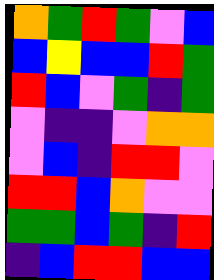[["orange", "green", "red", "green", "violet", "blue"], ["blue", "yellow", "blue", "blue", "red", "green"], ["red", "blue", "violet", "green", "indigo", "green"], ["violet", "indigo", "indigo", "violet", "orange", "orange"], ["violet", "blue", "indigo", "red", "red", "violet"], ["red", "red", "blue", "orange", "violet", "violet"], ["green", "green", "blue", "green", "indigo", "red"], ["indigo", "blue", "red", "red", "blue", "blue"]]